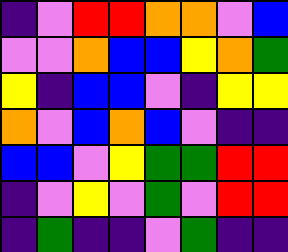[["indigo", "violet", "red", "red", "orange", "orange", "violet", "blue"], ["violet", "violet", "orange", "blue", "blue", "yellow", "orange", "green"], ["yellow", "indigo", "blue", "blue", "violet", "indigo", "yellow", "yellow"], ["orange", "violet", "blue", "orange", "blue", "violet", "indigo", "indigo"], ["blue", "blue", "violet", "yellow", "green", "green", "red", "red"], ["indigo", "violet", "yellow", "violet", "green", "violet", "red", "red"], ["indigo", "green", "indigo", "indigo", "violet", "green", "indigo", "indigo"]]